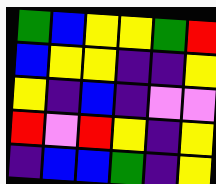[["green", "blue", "yellow", "yellow", "green", "red"], ["blue", "yellow", "yellow", "indigo", "indigo", "yellow"], ["yellow", "indigo", "blue", "indigo", "violet", "violet"], ["red", "violet", "red", "yellow", "indigo", "yellow"], ["indigo", "blue", "blue", "green", "indigo", "yellow"]]